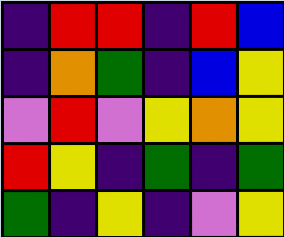[["indigo", "red", "red", "indigo", "red", "blue"], ["indigo", "orange", "green", "indigo", "blue", "yellow"], ["violet", "red", "violet", "yellow", "orange", "yellow"], ["red", "yellow", "indigo", "green", "indigo", "green"], ["green", "indigo", "yellow", "indigo", "violet", "yellow"]]